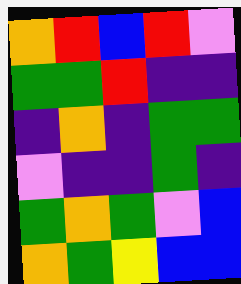[["orange", "red", "blue", "red", "violet"], ["green", "green", "red", "indigo", "indigo"], ["indigo", "orange", "indigo", "green", "green"], ["violet", "indigo", "indigo", "green", "indigo"], ["green", "orange", "green", "violet", "blue"], ["orange", "green", "yellow", "blue", "blue"]]